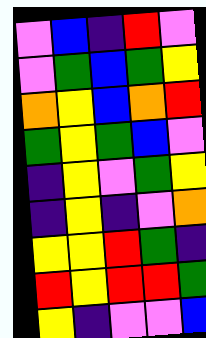[["violet", "blue", "indigo", "red", "violet"], ["violet", "green", "blue", "green", "yellow"], ["orange", "yellow", "blue", "orange", "red"], ["green", "yellow", "green", "blue", "violet"], ["indigo", "yellow", "violet", "green", "yellow"], ["indigo", "yellow", "indigo", "violet", "orange"], ["yellow", "yellow", "red", "green", "indigo"], ["red", "yellow", "red", "red", "green"], ["yellow", "indigo", "violet", "violet", "blue"]]